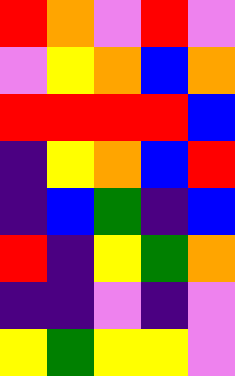[["red", "orange", "violet", "red", "violet"], ["violet", "yellow", "orange", "blue", "orange"], ["red", "red", "red", "red", "blue"], ["indigo", "yellow", "orange", "blue", "red"], ["indigo", "blue", "green", "indigo", "blue"], ["red", "indigo", "yellow", "green", "orange"], ["indigo", "indigo", "violet", "indigo", "violet"], ["yellow", "green", "yellow", "yellow", "violet"]]